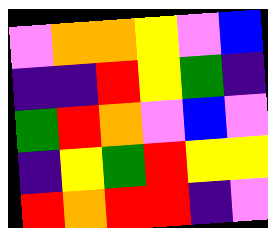[["violet", "orange", "orange", "yellow", "violet", "blue"], ["indigo", "indigo", "red", "yellow", "green", "indigo"], ["green", "red", "orange", "violet", "blue", "violet"], ["indigo", "yellow", "green", "red", "yellow", "yellow"], ["red", "orange", "red", "red", "indigo", "violet"]]